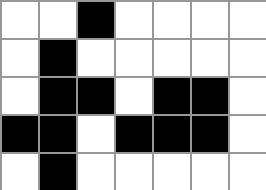[["white", "white", "black", "white", "white", "white", "white"], ["white", "black", "white", "white", "white", "white", "white"], ["white", "black", "black", "white", "black", "black", "white"], ["black", "black", "white", "black", "black", "black", "white"], ["white", "black", "white", "white", "white", "white", "white"]]